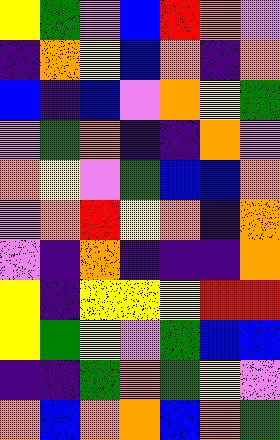[["yellow", "green", "violet", "blue", "red", "orange", "violet"], ["indigo", "orange", "yellow", "blue", "orange", "indigo", "orange"], ["blue", "indigo", "blue", "violet", "orange", "yellow", "green"], ["violet", "green", "orange", "indigo", "indigo", "orange", "violet"], ["orange", "yellow", "violet", "green", "blue", "blue", "orange"], ["violet", "orange", "red", "yellow", "orange", "indigo", "orange"], ["violet", "indigo", "orange", "indigo", "indigo", "indigo", "orange"], ["yellow", "indigo", "yellow", "yellow", "yellow", "red", "red"], ["yellow", "green", "yellow", "violet", "green", "blue", "blue"], ["indigo", "indigo", "green", "orange", "green", "yellow", "violet"], ["orange", "blue", "orange", "orange", "blue", "orange", "green"]]